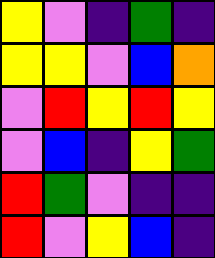[["yellow", "violet", "indigo", "green", "indigo"], ["yellow", "yellow", "violet", "blue", "orange"], ["violet", "red", "yellow", "red", "yellow"], ["violet", "blue", "indigo", "yellow", "green"], ["red", "green", "violet", "indigo", "indigo"], ["red", "violet", "yellow", "blue", "indigo"]]